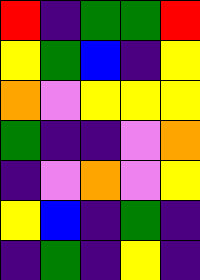[["red", "indigo", "green", "green", "red"], ["yellow", "green", "blue", "indigo", "yellow"], ["orange", "violet", "yellow", "yellow", "yellow"], ["green", "indigo", "indigo", "violet", "orange"], ["indigo", "violet", "orange", "violet", "yellow"], ["yellow", "blue", "indigo", "green", "indigo"], ["indigo", "green", "indigo", "yellow", "indigo"]]